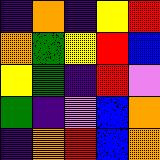[["indigo", "orange", "indigo", "yellow", "red"], ["orange", "green", "yellow", "red", "blue"], ["yellow", "green", "indigo", "red", "violet"], ["green", "indigo", "violet", "blue", "orange"], ["indigo", "orange", "red", "blue", "orange"]]